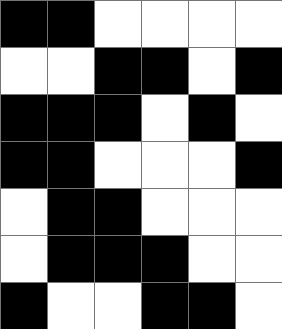[["black", "black", "white", "white", "white", "white"], ["white", "white", "black", "black", "white", "black"], ["black", "black", "black", "white", "black", "white"], ["black", "black", "white", "white", "white", "black"], ["white", "black", "black", "white", "white", "white"], ["white", "black", "black", "black", "white", "white"], ["black", "white", "white", "black", "black", "white"]]